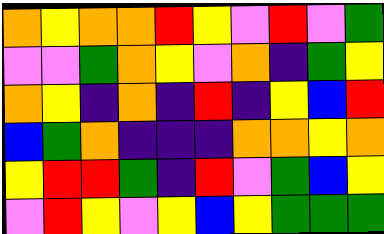[["orange", "yellow", "orange", "orange", "red", "yellow", "violet", "red", "violet", "green"], ["violet", "violet", "green", "orange", "yellow", "violet", "orange", "indigo", "green", "yellow"], ["orange", "yellow", "indigo", "orange", "indigo", "red", "indigo", "yellow", "blue", "red"], ["blue", "green", "orange", "indigo", "indigo", "indigo", "orange", "orange", "yellow", "orange"], ["yellow", "red", "red", "green", "indigo", "red", "violet", "green", "blue", "yellow"], ["violet", "red", "yellow", "violet", "yellow", "blue", "yellow", "green", "green", "green"]]